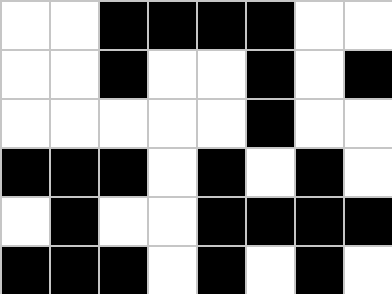[["white", "white", "black", "black", "black", "black", "white", "white"], ["white", "white", "black", "white", "white", "black", "white", "black"], ["white", "white", "white", "white", "white", "black", "white", "white"], ["black", "black", "black", "white", "black", "white", "black", "white"], ["white", "black", "white", "white", "black", "black", "black", "black"], ["black", "black", "black", "white", "black", "white", "black", "white"]]